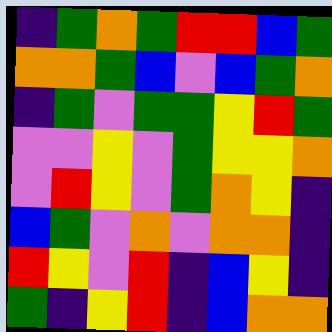[["indigo", "green", "orange", "green", "red", "red", "blue", "green"], ["orange", "orange", "green", "blue", "violet", "blue", "green", "orange"], ["indigo", "green", "violet", "green", "green", "yellow", "red", "green"], ["violet", "violet", "yellow", "violet", "green", "yellow", "yellow", "orange"], ["violet", "red", "yellow", "violet", "green", "orange", "yellow", "indigo"], ["blue", "green", "violet", "orange", "violet", "orange", "orange", "indigo"], ["red", "yellow", "violet", "red", "indigo", "blue", "yellow", "indigo"], ["green", "indigo", "yellow", "red", "indigo", "blue", "orange", "orange"]]